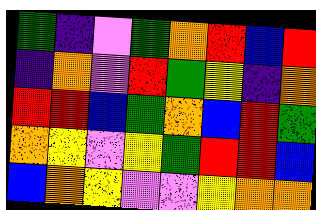[["green", "indigo", "violet", "green", "orange", "red", "blue", "red"], ["indigo", "orange", "violet", "red", "green", "yellow", "indigo", "orange"], ["red", "red", "blue", "green", "orange", "blue", "red", "green"], ["orange", "yellow", "violet", "yellow", "green", "red", "red", "blue"], ["blue", "orange", "yellow", "violet", "violet", "yellow", "orange", "orange"]]